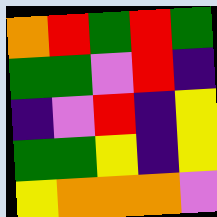[["orange", "red", "green", "red", "green"], ["green", "green", "violet", "red", "indigo"], ["indigo", "violet", "red", "indigo", "yellow"], ["green", "green", "yellow", "indigo", "yellow"], ["yellow", "orange", "orange", "orange", "violet"]]